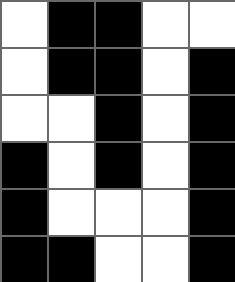[["white", "black", "black", "white", "white"], ["white", "black", "black", "white", "black"], ["white", "white", "black", "white", "black"], ["black", "white", "black", "white", "black"], ["black", "white", "white", "white", "black"], ["black", "black", "white", "white", "black"]]